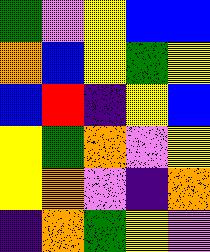[["green", "violet", "yellow", "blue", "blue"], ["orange", "blue", "yellow", "green", "yellow"], ["blue", "red", "indigo", "yellow", "blue"], ["yellow", "green", "orange", "violet", "yellow"], ["yellow", "orange", "violet", "indigo", "orange"], ["indigo", "orange", "green", "yellow", "violet"]]